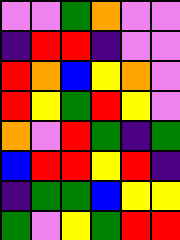[["violet", "violet", "green", "orange", "violet", "violet"], ["indigo", "red", "red", "indigo", "violet", "violet"], ["red", "orange", "blue", "yellow", "orange", "violet"], ["red", "yellow", "green", "red", "yellow", "violet"], ["orange", "violet", "red", "green", "indigo", "green"], ["blue", "red", "red", "yellow", "red", "indigo"], ["indigo", "green", "green", "blue", "yellow", "yellow"], ["green", "violet", "yellow", "green", "red", "red"]]